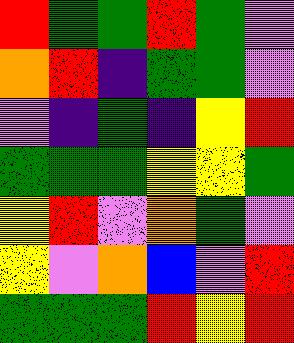[["red", "green", "green", "red", "green", "violet"], ["orange", "red", "indigo", "green", "green", "violet"], ["violet", "indigo", "green", "indigo", "yellow", "red"], ["green", "green", "green", "yellow", "yellow", "green"], ["yellow", "red", "violet", "orange", "green", "violet"], ["yellow", "violet", "orange", "blue", "violet", "red"], ["green", "green", "green", "red", "yellow", "red"]]